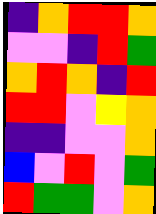[["indigo", "orange", "red", "red", "orange"], ["violet", "violet", "indigo", "red", "green"], ["orange", "red", "orange", "indigo", "red"], ["red", "red", "violet", "yellow", "orange"], ["indigo", "indigo", "violet", "violet", "orange"], ["blue", "violet", "red", "violet", "green"], ["red", "green", "green", "violet", "orange"]]